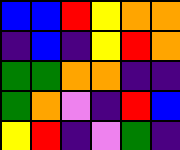[["blue", "blue", "red", "yellow", "orange", "orange"], ["indigo", "blue", "indigo", "yellow", "red", "orange"], ["green", "green", "orange", "orange", "indigo", "indigo"], ["green", "orange", "violet", "indigo", "red", "blue"], ["yellow", "red", "indigo", "violet", "green", "indigo"]]